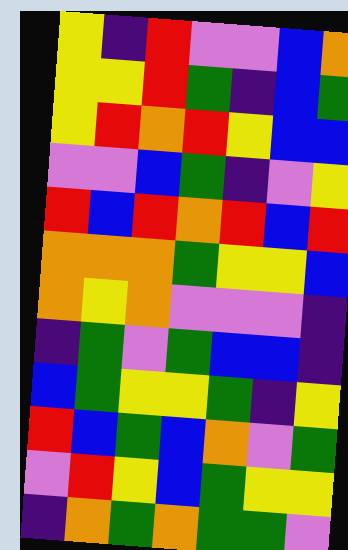[["yellow", "indigo", "red", "violet", "violet", "blue", "orange"], ["yellow", "yellow", "red", "green", "indigo", "blue", "green"], ["yellow", "red", "orange", "red", "yellow", "blue", "blue"], ["violet", "violet", "blue", "green", "indigo", "violet", "yellow"], ["red", "blue", "red", "orange", "red", "blue", "red"], ["orange", "orange", "orange", "green", "yellow", "yellow", "blue"], ["orange", "yellow", "orange", "violet", "violet", "violet", "indigo"], ["indigo", "green", "violet", "green", "blue", "blue", "indigo"], ["blue", "green", "yellow", "yellow", "green", "indigo", "yellow"], ["red", "blue", "green", "blue", "orange", "violet", "green"], ["violet", "red", "yellow", "blue", "green", "yellow", "yellow"], ["indigo", "orange", "green", "orange", "green", "green", "violet"]]